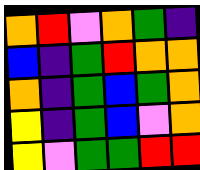[["orange", "red", "violet", "orange", "green", "indigo"], ["blue", "indigo", "green", "red", "orange", "orange"], ["orange", "indigo", "green", "blue", "green", "orange"], ["yellow", "indigo", "green", "blue", "violet", "orange"], ["yellow", "violet", "green", "green", "red", "red"]]